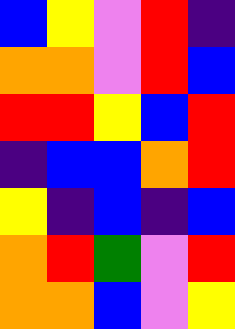[["blue", "yellow", "violet", "red", "indigo"], ["orange", "orange", "violet", "red", "blue"], ["red", "red", "yellow", "blue", "red"], ["indigo", "blue", "blue", "orange", "red"], ["yellow", "indigo", "blue", "indigo", "blue"], ["orange", "red", "green", "violet", "red"], ["orange", "orange", "blue", "violet", "yellow"]]